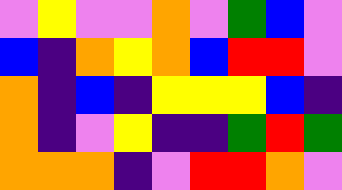[["violet", "yellow", "violet", "violet", "orange", "violet", "green", "blue", "violet"], ["blue", "indigo", "orange", "yellow", "orange", "blue", "red", "red", "violet"], ["orange", "indigo", "blue", "indigo", "yellow", "yellow", "yellow", "blue", "indigo"], ["orange", "indigo", "violet", "yellow", "indigo", "indigo", "green", "red", "green"], ["orange", "orange", "orange", "indigo", "violet", "red", "red", "orange", "violet"]]